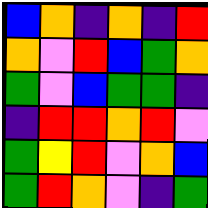[["blue", "orange", "indigo", "orange", "indigo", "red"], ["orange", "violet", "red", "blue", "green", "orange"], ["green", "violet", "blue", "green", "green", "indigo"], ["indigo", "red", "red", "orange", "red", "violet"], ["green", "yellow", "red", "violet", "orange", "blue"], ["green", "red", "orange", "violet", "indigo", "green"]]